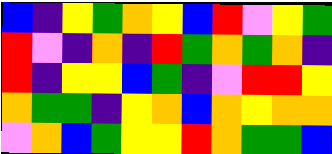[["blue", "indigo", "yellow", "green", "orange", "yellow", "blue", "red", "violet", "yellow", "green"], ["red", "violet", "indigo", "orange", "indigo", "red", "green", "orange", "green", "orange", "indigo"], ["red", "indigo", "yellow", "yellow", "blue", "green", "indigo", "violet", "red", "red", "yellow"], ["orange", "green", "green", "indigo", "yellow", "orange", "blue", "orange", "yellow", "orange", "orange"], ["violet", "orange", "blue", "green", "yellow", "yellow", "red", "orange", "green", "green", "blue"]]